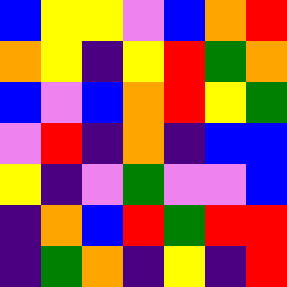[["blue", "yellow", "yellow", "violet", "blue", "orange", "red"], ["orange", "yellow", "indigo", "yellow", "red", "green", "orange"], ["blue", "violet", "blue", "orange", "red", "yellow", "green"], ["violet", "red", "indigo", "orange", "indigo", "blue", "blue"], ["yellow", "indigo", "violet", "green", "violet", "violet", "blue"], ["indigo", "orange", "blue", "red", "green", "red", "red"], ["indigo", "green", "orange", "indigo", "yellow", "indigo", "red"]]